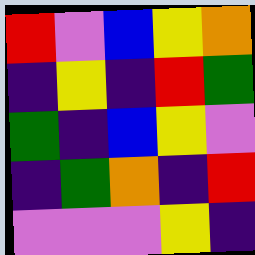[["red", "violet", "blue", "yellow", "orange"], ["indigo", "yellow", "indigo", "red", "green"], ["green", "indigo", "blue", "yellow", "violet"], ["indigo", "green", "orange", "indigo", "red"], ["violet", "violet", "violet", "yellow", "indigo"]]